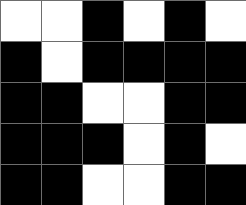[["white", "white", "black", "white", "black", "white"], ["black", "white", "black", "black", "black", "black"], ["black", "black", "white", "white", "black", "black"], ["black", "black", "black", "white", "black", "white"], ["black", "black", "white", "white", "black", "black"]]